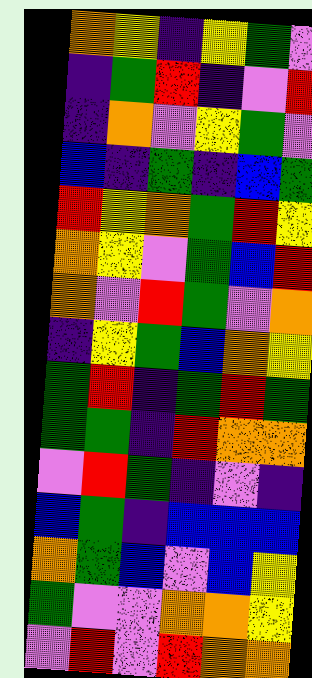[["orange", "yellow", "indigo", "yellow", "green", "violet"], ["indigo", "green", "red", "indigo", "violet", "red"], ["indigo", "orange", "violet", "yellow", "green", "violet"], ["blue", "indigo", "green", "indigo", "blue", "green"], ["red", "yellow", "orange", "green", "red", "yellow"], ["orange", "yellow", "violet", "green", "blue", "red"], ["orange", "violet", "red", "green", "violet", "orange"], ["indigo", "yellow", "green", "blue", "orange", "yellow"], ["green", "red", "indigo", "green", "red", "green"], ["green", "green", "indigo", "red", "orange", "orange"], ["violet", "red", "green", "indigo", "violet", "indigo"], ["blue", "green", "indigo", "blue", "blue", "blue"], ["orange", "green", "blue", "violet", "blue", "yellow"], ["green", "violet", "violet", "orange", "orange", "yellow"], ["violet", "red", "violet", "red", "orange", "orange"]]